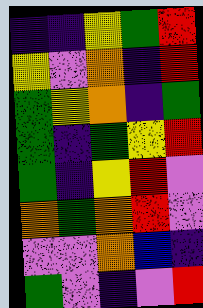[["indigo", "indigo", "yellow", "green", "red"], ["yellow", "violet", "orange", "indigo", "red"], ["green", "yellow", "orange", "indigo", "green"], ["green", "indigo", "green", "yellow", "red"], ["green", "indigo", "yellow", "red", "violet"], ["orange", "green", "orange", "red", "violet"], ["violet", "violet", "orange", "blue", "indigo"], ["green", "violet", "indigo", "violet", "red"]]